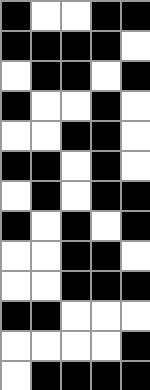[["black", "white", "white", "black", "black"], ["black", "black", "black", "black", "white"], ["white", "black", "black", "white", "black"], ["black", "white", "white", "black", "white"], ["white", "white", "black", "black", "white"], ["black", "black", "white", "black", "white"], ["white", "black", "white", "black", "black"], ["black", "white", "black", "white", "black"], ["white", "white", "black", "black", "white"], ["white", "white", "black", "black", "black"], ["black", "black", "white", "white", "white"], ["white", "white", "white", "white", "black"], ["white", "black", "black", "black", "black"]]